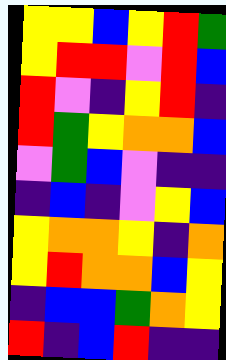[["yellow", "yellow", "blue", "yellow", "red", "green"], ["yellow", "red", "red", "violet", "red", "blue"], ["red", "violet", "indigo", "yellow", "red", "indigo"], ["red", "green", "yellow", "orange", "orange", "blue"], ["violet", "green", "blue", "violet", "indigo", "indigo"], ["indigo", "blue", "indigo", "violet", "yellow", "blue"], ["yellow", "orange", "orange", "yellow", "indigo", "orange"], ["yellow", "red", "orange", "orange", "blue", "yellow"], ["indigo", "blue", "blue", "green", "orange", "yellow"], ["red", "indigo", "blue", "red", "indigo", "indigo"]]